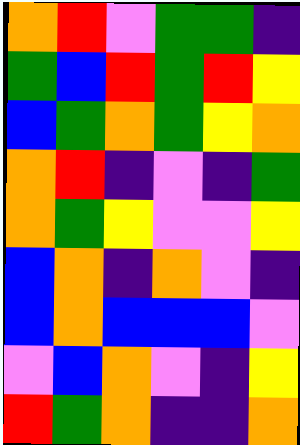[["orange", "red", "violet", "green", "green", "indigo"], ["green", "blue", "red", "green", "red", "yellow"], ["blue", "green", "orange", "green", "yellow", "orange"], ["orange", "red", "indigo", "violet", "indigo", "green"], ["orange", "green", "yellow", "violet", "violet", "yellow"], ["blue", "orange", "indigo", "orange", "violet", "indigo"], ["blue", "orange", "blue", "blue", "blue", "violet"], ["violet", "blue", "orange", "violet", "indigo", "yellow"], ["red", "green", "orange", "indigo", "indigo", "orange"]]